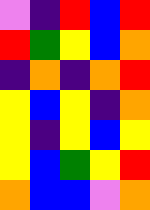[["violet", "indigo", "red", "blue", "red"], ["red", "green", "yellow", "blue", "orange"], ["indigo", "orange", "indigo", "orange", "red"], ["yellow", "blue", "yellow", "indigo", "orange"], ["yellow", "indigo", "yellow", "blue", "yellow"], ["yellow", "blue", "green", "yellow", "red"], ["orange", "blue", "blue", "violet", "orange"]]